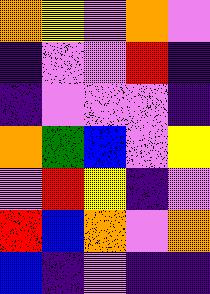[["orange", "yellow", "violet", "orange", "violet"], ["indigo", "violet", "violet", "red", "indigo"], ["indigo", "violet", "violet", "violet", "indigo"], ["orange", "green", "blue", "violet", "yellow"], ["violet", "red", "yellow", "indigo", "violet"], ["red", "blue", "orange", "violet", "orange"], ["blue", "indigo", "violet", "indigo", "indigo"]]